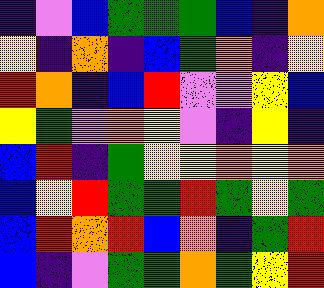[["indigo", "violet", "blue", "green", "green", "green", "blue", "indigo", "orange"], ["yellow", "indigo", "orange", "indigo", "blue", "green", "orange", "indigo", "yellow"], ["red", "orange", "indigo", "blue", "red", "violet", "violet", "yellow", "blue"], ["yellow", "green", "violet", "orange", "yellow", "violet", "indigo", "yellow", "indigo"], ["blue", "red", "indigo", "green", "yellow", "yellow", "orange", "yellow", "orange"], ["blue", "yellow", "red", "green", "green", "red", "green", "yellow", "green"], ["blue", "red", "orange", "red", "blue", "orange", "indigo", "green", "red"], ["blue", "indigo", "violet", "green", "green", "orange", "green", "yellow", "red"]]